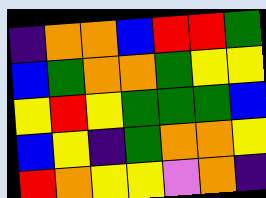[["indigo", "orange", "orange", "blue", "red", "red", "green"], ["blue", "green", "orange", "orange", "green", "yellow", "yellow"], ["yellow", "red", "yellow", "green", "green", "green", "blue"], ["blue", "yellow", "indigo", "green", "orange", "orange", "yellow"], ["red", "orange", "yellow", "yellow", "violet", "orange", "indigo"]]